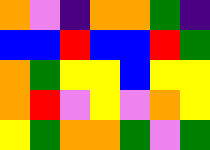[["orange", "violet", "indigo", "orange", "orange", "green", "indigo"], ["blue", "blue", "red", "blue", "blue", "red", "green"], ["orange", "green", "yellow", "yellow", "blue", "yellow", "yellow"], ["orange", "red", "violet", "yellow", "violet", "orange", "yellow"], ["yellow", "green", "orange", "orange", "green", "violet", "green"]]